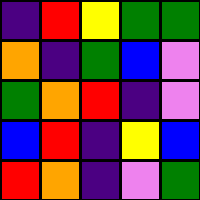[["indigo", "red", "yellow", "green", "green"], ["orange", "indigo", "green", "blue", "violet"], ["green", "orange", "red", "indigo", "violet"], ["blue", "red", "indigo", "yellow", "blue"], ["red", "orange", "indigo", "violet", "green"]]